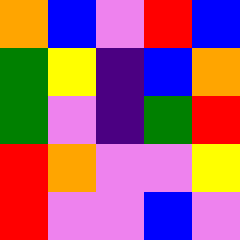[["orange", "blue", "violet", "red", "blue"], ["green", "yellow", "indigo", "blue", "orange"], ["green", "violet", "indigo", "green", "red"], ["red", "orange", "violet", "violet", "yellow"], ["red", "violet", "violet", "blue", "violet"]]